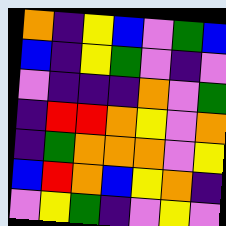[["orange", "indigo", "yellow", "blue", "violet", "green", "blue"], ["blue", "indigo", "yellow", "green", "violet", "indigo", "violet"], ["violet", "indigo", "indigo", "indigo", "orange", "violet", "green"], ["indigo", "red", "red", "orange", "yellow", "violet", "orange"], ["indigo", "green", "orange", "orange", "orange", "violet", "yellow"], ["blue", "red", "orange", "blue", "yellow", "orange", "indigo"], ["violet", "yellow", "green", "indigo", "violet", "yellow", "violet"]]